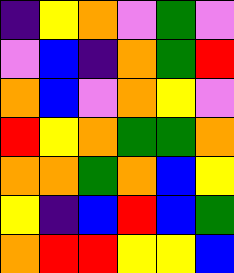[["indigo", "yellow", "orange", "violet", "green", "violet"], ["violet", "blue", "indigo", "orange", "green", "red"], ["orange", "blue", "violet", "orange", "yellow", "violet"], ["red", "yellow", "orange", "green", "green", "orange"], ["orange", "orange", "green", "orange", "blue", "yellow"], ["yellow", "indigo", "blue", "red", "blue", "green"], ["orange", "red", "red", "yellow", "yellow", "blue"]]